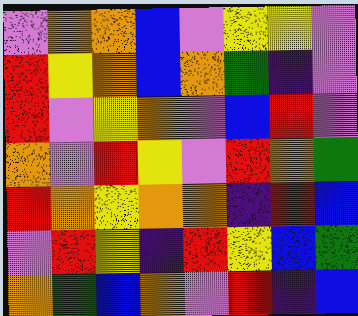[["violet", "orange", "orange", "blue", "violet", "yellow", "yellow", "violet"], ["red", "yellow", "orange", "blue", "orange", "green", "indigo", "violet"], ["red", "violet", "yellow", "orange", "violet", "blue", "red", "violet"], ["orange", "violet", "red", "yellow", "violet", "red", "orange", "green"], ["red", "orange", "yellow", "orange", "orange", "indigo", "red", "blue"], ["violet", "red", "yellow", "indigo", "red", "yellow", "blue", "green"], ["orange", "green", "blue", "orange", "violet", "red", "indigo", "blue"]]